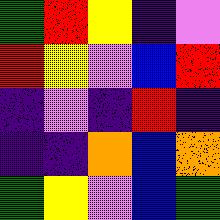[["green", "red", "yellow", "indigo", "violet"], ["red", "yellow", "violet", "blue", "red"], ["indigo", "violet", "indigo", "red", "indigo"], ["indigo", "indigo", "orange", "blue", "orange"], ["green", "yellow", "violet", "blue", "green"]]